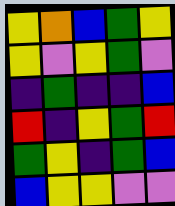[["yellow", "orange", "blue", "green", "yellow"], ["yellow", "violet", "yellow", "green", "violet"], ["indigo", "green", "indigo", "indigo", "blue"], ["red", "indigo", "yellow", "green", "red"], ["green", "yellow", "indigo", "green", "blue"], ["blue", "yellow", "yellow", "violet", "violet"]]